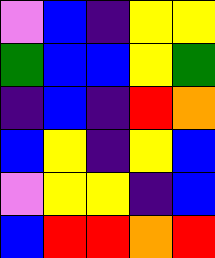[["violet", "blue", "indigo", "yellow", "yellow"], ["green", "blue", "blue", "yellow", "green"], ["indigo", "blue", "indigo", "red", "orange"], ["blue", "yellow", "indigo", "yellow", "blue"], ["violet", "yellow", "yellow", "indigo", "blue"], ["blue", "red", "red", "orange", "red"]]